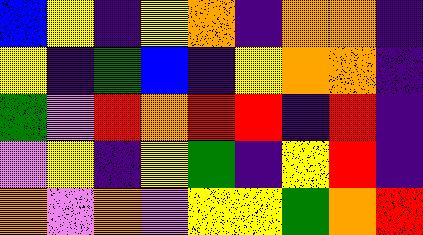[["blue", "yellow", "indigo", "yellow", "orange", "indigo", "orange", "orange", "indigo"], ["yellow", "indigo", "green", "blue", "indigo", "yellow", "orange", "orange", "indigo"], ["green", "violet", "red", "orange", "red", "red", "indigo", "red", "indigo"], ["violet", "yellow", "indigo", "yellow", "green", "indigo", "yellow", "red", "indigo"], ["orange", "violet", "orange", "violet", "yellow", "yellow", "green", "orange", "red"]]